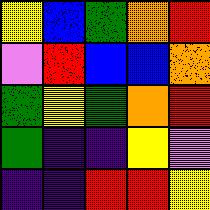[["yellow", "blue", "green", "orange", "red"], ["violet", "red", "blue", "blue", "orange"], ["green", "yellow", "green", "orange", "red"], ["green", "indigo", "indigo", "yellow", "violet"], ["indigo", "indigo", "red", "red", "yellow"]]